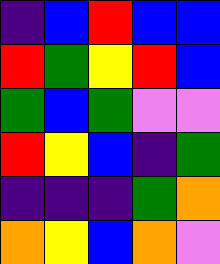[["indigo", "blue", "red", "blue", "blue"], ["red", "green", "yellow", "red", "blue"], ["green", "blue", "green", "violet", "violet"], ["red", "yellow", "blue", "indigo", "green"], ["indigo", "indigo", "indigo", "green", "orange"], ["orange", "yellow", "blue", "orange", "violet"]]